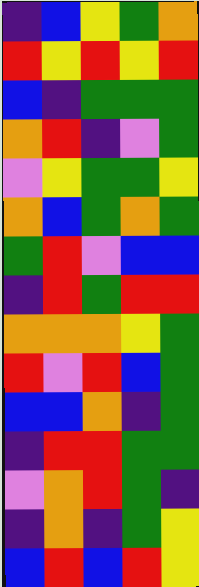[["indigo", "blue", "yellow", "green", "orange"], ["red", "yellow", "red", "yellow", "red"], ["blue", "indigo", "green", "green", "green"], ["orange", "red", "indigo", "violet", "green"], ["violet", "yellow", "green", "green", "yellow"], ["orange", "blue", "green", "orange", "green"], ["green", "red", "violet", "blue", "blue"], ["indigo", "red", "green", "red", "red"], ["orange", "orange", "orange", "yellow", "green"], ["red", "violet", "red", "blue", "green"], ["blue", "blue", "orange", "indigo", "green"], ["indigo", "red", "red", "green", "green"], ["violet", "orange", "red", "green", "indigo"], ["indigo", "orange", "indigo", "green", "yellow"], ["blue", "red", "blue", "red", "yellow"]]